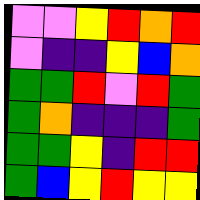[["violet", "violet", "yellow", "red", "orange", "red"], ["violet", "indigo", "indigo", "yellow", "blue", "orange"], ["green", "green", "red", "violet", "red", "green"], ["green", "orange", "indigo", "indigo", "indigo", "green"], ["green", "green", "yellow", "indigo", "red", "red"], ["green", "blue", "yellow", "red", "yellow", "yellow"]]